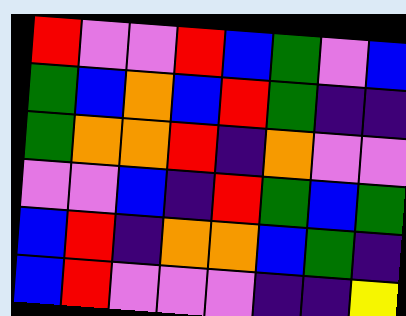[["red", "violet", "violet", "red", "blue", "green", "violet", "blue"], ["green", "blue", "orange", "blue", "red", "green", "indigo", "indigo"], ["green", "orange", "orange", "red", "indigo", "orange", "violet", "violet"], ["violet", "violet", "blue", "indigo", "red", "green", "blue", "green"], ["blue", "red", "indigo", "orange", "orange", "blue", "green", "indigo"], ["blue", "red", "violet", "violet", "violet", "indigo", "indigo", "yellow"]]